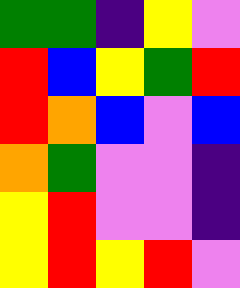[["green", "green", "indigo", "yellow", "violet"], ["red", "blue", "yellow", "green", "red"], ["red", "orange", "blue", "violet", "blue"], ["orange", "green", "violet", "violet", "indigo"], ["yellow", "red", "violet", "violet", "indigo"], ["yellow", "red", "yellow", "red", "violet"]]